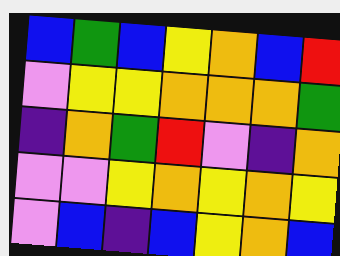[["blue", "green", "blue", "yellow", "orange", "blue", "red"], ["violet", "yellow", "yellow", "orange", "orange", "orange", "green"], ["indigo", "orange", "green", "red", "violet", "indigo", "orange"], ["violet", "violet", "yellow", "orange", "yellow", "orange", "yellow"], ["violet", "blue", "indigo", "blue", "yellow", "orange", "blue"]]